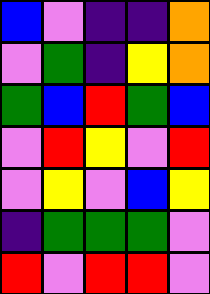[["blue", "violet", "indigo", "indigo", "orange"], ["violet", "green", "indigo", "yellow", "orange"], ["green", "blue", "red", "green", "blue"], ["violet", "red", "yellow", "violet", "red"], ["violet", "yellow", "violet", "blue", "yellow"], ["indigo", "green", "green", "green", "violet"], ["red", "violet", "red", "red", "violet"]]